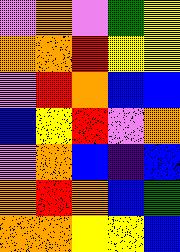[["violet", "orange", "violet", "green", "yellow"], ["orange", "orange", "red", "yellow", "yellow"], ["violet", "red", "orange", "blue", "blue"], ["blue", "yellow", "red", "violet", "orange"], ["violet", "orange", "blue", "indigo", "blue"], ["orange", "red", "orange", "blue", "green"], ["orange", "orange", "yellow", "yellow", "blue"]]